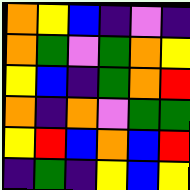[["orange", "yellow", "blue", "indigo", "violet", "indigo"], ["orange", "green", "violet", "green", "orange", "yellow"], ["yellow", "blue", "indigo", "green", "orange", "red"], ["orange", "indigo", "orange", "violet", "green", "green"], ["yellow", "red", "blue", "orange", "blue", "red"], ["indigo", "green", "indigo", "yellow", "blue", "yellow"]]